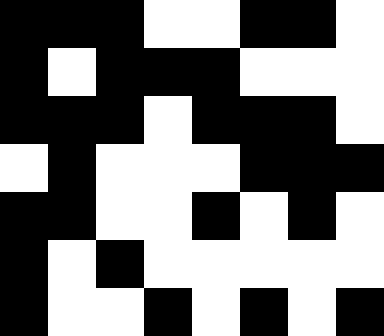[["black", "black", "black", "white", "white", "black", "black", "white"], ["black", "white", "black", "black", "black", "white", "white", "white"], ["black", "black", "black", "white", "black", "black", "black", "white"], ["white", "black", "white", "white", "white", "black", "black", "black"], ["black", "black", "white", "white", "black", "white", "black", "white"], ["black", "white", "black", "white", "white", "white", "white", "white"], ["black", "white", "white", "black", "white", "black", "white", "black"]]